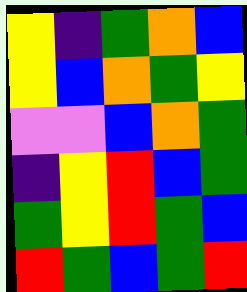[["yellow", "indigo", "green", "orange", "blue"], ["yellow", "blue", "orange", "green", "yellow"], ["violet", "violet", "blue", "orange", "green"], ["indigo", "yellow", "red", "blue", "green"], ["green", "yellow", "red", "green", "blue"], ["red", "green", "blue", "green", "red"]]